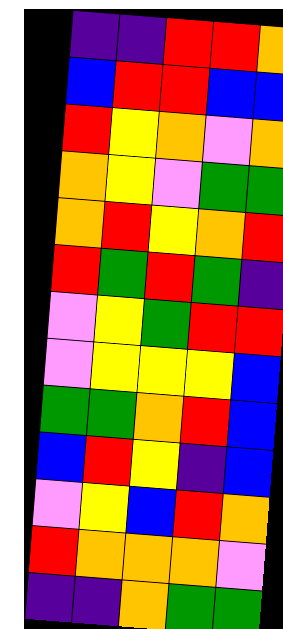[["indigo", "indigo", "red", "red", "orange"], ["blue", "red", "red", "blue", "blue"], ["red", "yellow", "orange", "violet", "orange"], ["orange", "yellow", "violet", "green", "green"], ["orange", "red", "yellow", "orange", "red"], ["red", "green", "red", "green", "indigo"], ["violet", "yellow", "green", "red", "red"], ["violet", "yellow", "yellow", "yellow", "blue"], ["green", "green", "orange", "red", "blue"], ["blue", "red", "yellow", "indigo", "blue"], ["violet", "yellow", "blue", "red", "orange"], ["red", "orange", "orange", "orange", "violet"], ["indigo", "indigo", "orange", "green", "green"]]